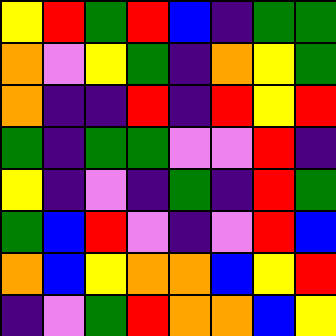[["yellow", "red", "green", "red", "blue", "indigo", "green", "green"], ["orange", "violet", "yellow", "green", "indigo", "orange", "yellow", "green"], ["orange", "indigo", "indigo", "red", "indigo", "red", "yellow", "red"], ["green", "indigo", "green", "green", "violet", "violet", "red", "indigo"], ["yellow", "indigo", "violet", "indigo", "green", "indigo", "red", "green"], ["green", "blue", "red", "violet", "indigo", "violet", "red", "blue"], ["orange", "blue", "yellow", "orange", "orange", "blue", "yellow", "red"], ["indigo", "violet", "green", "red", "orange", "orange", "blue", "yellow"]]